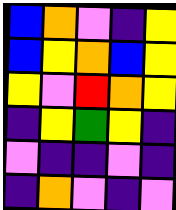[["blue", "orange", "violet", "indigo", "yellow"], ["blue", "yellow", "orange", "blue", "yellow"], ["yellow", "violet", "red", "orange", "yellow"], ["indigo", "yellow", "green", "yellow", "indigo"], ["violet", "indigo", "indigo", "violet", "indigo"], ["indigo", "orange", "violet", "indigo", "violet"]]